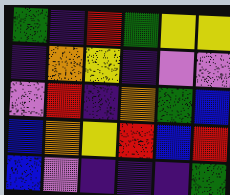[["green", "indigo", "red", "green", "yellow", "yellow"], ["indigo", "orange", "yellow", "indigo", "violet", "violet"], ["violet", "red", "indigo", "orange", "green", "blue"], ["blue", "orange", "yellow", "red", "blue", "red"], ["blue", "violet", "indigo", "indigo", "indigo", "green"]]